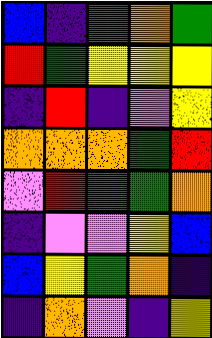[["blue", "indigo", "green", "orange", "green"], ["red", "green", "yellow", "yellow", "yellow"], ["indigo", "red", "indigo", "violet", "yellow"], ["orange", "orange", "orange", "green", "red"], ["violet", "red", "green", "green", "orange"], ["indigo", "violet", "violet", "yellow", "blue"], ["blue", "yellow", "green", "orange", "indigo"], ["indigo", "orange", "violet", "indigo", "yellow"]]